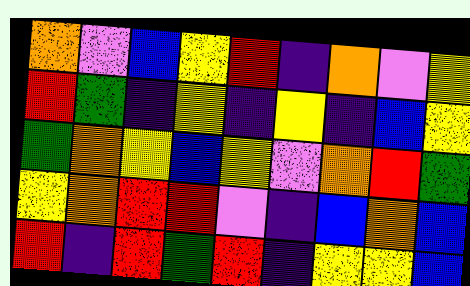[["orange", "violet", "blue", "yellow", "red", "indigo", "orange", "violet", "yellow"], ["red", "green", "indigo", "yellow", "indigo", "yellow", "indigo", "blue", "yellow"], ["green", "orange", "yellow", "blue", "yellow", "violet", "orange", "red", "green"], ["yellow", "orange", "red", "red", "violet", "indigo", "blue", "orange", "blue"], ["red", "indigo", "red", "green", "red", "indigo", "yellow", "yellow", "blue"]]